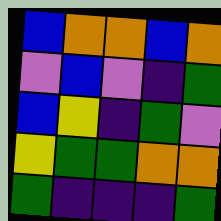[["blue", "orange", "orange", "blue", "orange"], ["violet", "blue", "violet", "indigo", "green"], ["blue", "yellow", "indigo", "green", "violet"], ["yellow", "green", "green", "orange", "orange"], ["green", "indigo", "indigo", "indigo", "green"]]